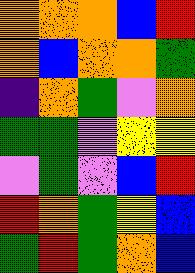[["orange", "orange", "orange", "blue", "red"], ["orange", "blue", "orange", "orange", "green"], ["indigo", "orange", "green", "violet", "orange"], ["green", "green", "violet", "yellow", "yellow"], ["violet", "green", "violet", "blue", "red"], ["red", "orange", "green", "yellow", "blue"], ["green", "red", "green", "orange", "blue"]]